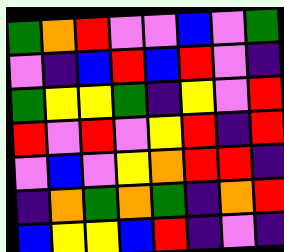[["green", "orange", "red", "violet", "violet", "blue", "violet", "green"], ["violet", "indigo", "blue", "red", "blue", "red", "violet", "indigo"], ["green", "yellow", "yellow", "green", "indigo", "yellow", "violet", "red"], ["red", "violet", "red", "violet", "yellow", "red", "indigo", "red"], ["violet", "blue", "violet", "yellow", "orange", "red", "red", "indigo"], ["indigo", "orange", "green", "orange", "green", "indigo", "orange", "red"], ["blue", "yellow", "yellow", "blue", "red", "indigo", "violet", "indigo"]]